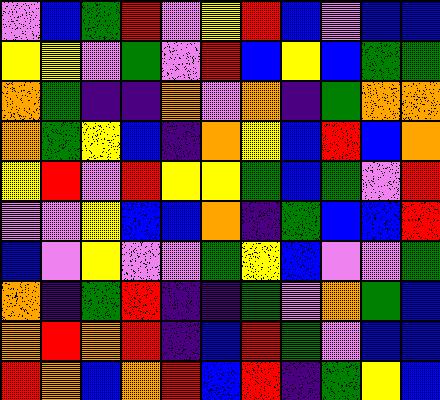[["violet", "blue", "green", "red", "violet", "yellow", "red", "blue", "violet", "blue", "blue"], ["yellow", "yellow", "violet", "green", "violet", "red", "blue", "yellow", "blue", "green", "green"], ["orange", "green", "indigo", "indigo", "orange", "violet", "orange", "indigo", "green", "orange", "orange"], ["orange", "green", "yellow", "blue", "indigo", "orange", "yellow", "blue", "red", "blue", "orange"], ["yellow", "red", "violet", "red", "yellow", "yellow", "green", "blue", "green", "violet", "red"], ["violet", "violet", "yellow", "blue", "blue", "orange", "indigo", "green", "blue", "blue", "red"], ["blue", "violet", "yellow", "violet", "violet", "green", "yellow", "blue", "violet", "violet", "green"], ["orange", "indigo", "green", "red", "indigo", "indigo", "green", "violet", "orange", "green", "blue"], ["orange", "red", "orange", "red", "indigo", "blue", "red", "green", "violet", "blue", "blue"], ["red", "orange", "blue", "orange", "red", "blue", "red", "indigo", "green", "yellow", "blue"]]